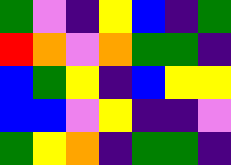[["green", "violet", "indigo", "yellow", "blue", "indigo", "green"], ["red", "orange", "violet", "orange", "green", "green", "indigo"], ["blue", "green", "yellow", "indigo", "blue", "yellow", "yellow"], ["blue", "blue", "violet", "yellow", "indigo", "indigo", "violet"], ["green", "yellow", "orange", "indigo", "green", "green", "indigo"]]